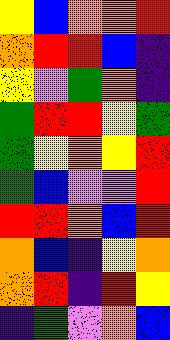[["yellow", "blue", "orange", "orange", "red"], ["orange", "red", "red", "blue", "indigo"], ["yellow", "violet", "green", "orange", "indigo"], ["green", "red", "red", "yellow", "green"], ["green", "yellow", "orange", "yellow", "red"], ["green", "blue", "violet", "violet", "red"], ["red", "red", "orange", "blue", "red"], ["orange", "blue", "indigo", "yellow", "orange"], ["orange", "red", "indigo", "red", "yellow"], ["indigo", "green", "violet", "orange", "blue"]]